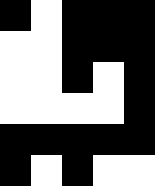[["black", "white", "black", "black", "black"], ["white", "white", "black", "black", "black"], ["white", "white", "black", "white", "black"], ["white", "white", "white", "white", "black"], ["black", "black", "black", "black", "black"], ["black", "white", "black", "white", "white"]]